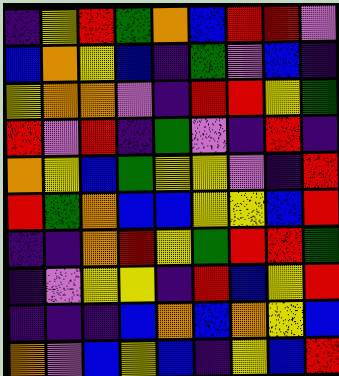[["indigo", "yellow", "red", "green", "orange", "blue", "red", "red", "violet"], ["blue", "orange", "yellow", "blue", "indigo", "green", "violet", "blue", "indigo"], ["yellow", "orange", "orange", "violet", "indigo", "red", "red", "yellow", "green"], ["red", "violet", "red", "indigo", "green", "violet", "indigo", "red", "indigo"], ["orange", "yellow", "blue", "green", "yellow", "yellow", "violet", "indigo", "red"], ["red", "green", "orange", "blue", "blue", "yellow", "yellow", "blue", "red"], ["indigo", "indigo", "orange", "red", "yellow", "green", "red", "red", "green"], ["indigo", "violet", "yellow", "yellow", "indigo", "red", "blue", "yellow", "red"], ["indigo", "indigo", "indigo", "blue", "orange", "blue", "orange", "yellow", "blue"], ["orange", "violet", "blue", "yellow", "blue", "indigo", "yellow", "blue", "red"]]